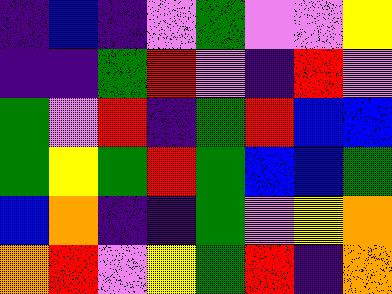[["indigo", "blue", "indigo", "violet", "green", "violet", "violet", "yellow"], ["indigo", "indigo", "green", "red", "violet", "indigo", "red", "violet"], ["green", "violet", "red", "indigo", "green", "red", "blue", "blue"], ["green", "yellow", "green", "red", "green", "blue", "blue", "green"], ["blue", "orange", "indigo", "indigo", "green", "violet", "yellow", "orange"], ["orange", "red", "violet", "yellow", "green", "red", "indigo", "orange"]]